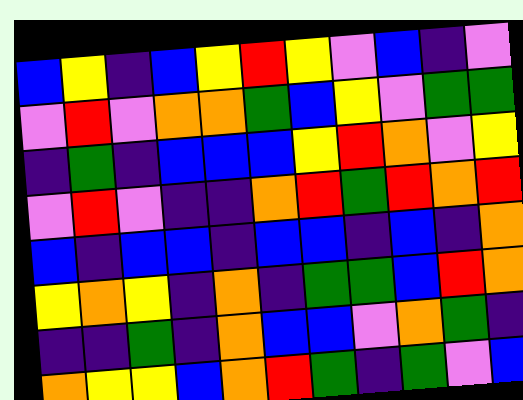[["blue", "yellow", "indigo", "blue", "yellow", "red", "yellow", "violet", "blue", "indigo", "violet"], ["violet", "red", "violet", "orange", "orange", "green", "blue", "yellow", "violet", "green", "green"], ["indigo", "green", "indigo", "blue", "blue", "blue", "yellow", "red", "orange", "violet", "yellow"], ["violet", "red", "violet", "indigo", "indigo", "orange", "red", "green", "red", "orange", "red"], ["blue", "indigo", "blue", "blue", "indigo", "blue", "blue", "indigo", "blue", "indigo", "orange"], ["yellow", "orange", "yellow", "indigo", "orange", "indigo", "green", "green", "blue", "red", "orange"], ["indigo", "indigo", "green", "indigo", "orange", "blue", "blue", "violet", "orange", "green", "indigo"], ["orange", "yellow", "yellow", "blue", "orange", "red", "green", "indigo", "green", "violet", "blue"]]